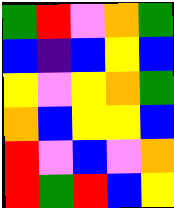[["green", "red", "violet", "orange", "green"], ["blue", "indigo", "blue", "yellow", "blue"], ["yellow", "violet", "yellow", "orange", "green"], ["orange", "blue", "yellow", "yellow", "blue"], ["red", "violet", "blue", "violet", "orange"], ["red", "green", "red", "blue", "yellow"]]